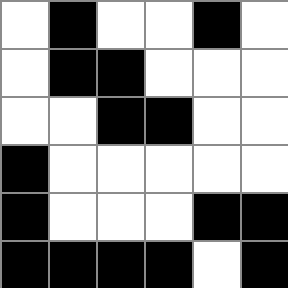[["white", "black", "white", "white", "black", "white"], ["white", "black", "black", "white", "white", "white"], ["white", "white", "black", "black", "white", "white"], ["black", "white", "white", "white", "white", "white"], ["black", "white", "white", "white", "black", "black"], ["black", "black", "black", "black", "white", "black"]]